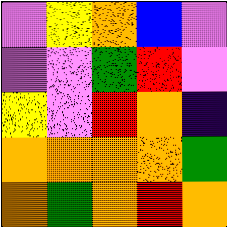[["violet", "yellow", "orange", "blue", "violet"], ["violet", "violet", "green", "red", "violet"], ["yellow", "violet", "red", "orange", "indigo"], ["orange", "orange", "orange", "orange", "green"], ["orange", "green", "orange", "red", "orange"]]